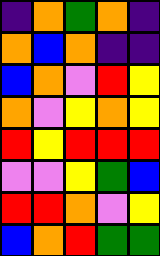[["indigo", "orange", "green", "orange", "indigo"], ["orange", "blue", "orange", "indigo", "indigo"], ["blue", "orange", "violet", "red", "yellow"], ["orange", "violet", "yellow", "orange", "yellow"], ["red", "yellow", "red", "red", "red"], ["violet", "violet", "yellow", "green", "blue"], ["red", "red", "orange", "violet", "yellow"], ["blue", "orange", "red", "green", "green"]]